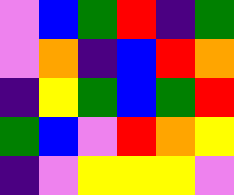[["violet", "blue", "green", "red", "indigo", "green"], ["violet", "orange", "indigo", "blue", "red", "orange"], ["indigo", "yellow", "green", "blue", "green", "red"], ["green", "blue", "violet", "red", "orange", "yellow"], ["indigo", "violet", "yellow", "yellow", "yellow", "violet"]]